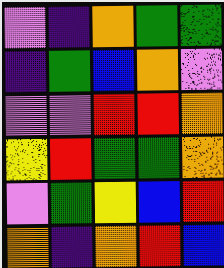[["violet", "indigo", "orange", "green", "green"], ["indigo", "green", "blue", "orange", "violet"], ["violet", "violet", "red", "red", "orange"], ["yellow", "red", "green", "green", "orange"], ["violet", "green", "yellow", "blue", "red"], ["orange", "indigo", "orange", "red", "blue"]]